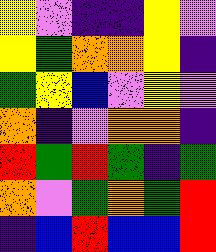[["yellow", "violet", "indigo", "indigo", "yellow", "violet"], ["yellow", "green", "orange", "orange", "yellow", "indigo"], ["green", "yellow", "blue", "violet", "yellow", "violet"], ["orange", "indigo", "violet", "orange", "orange", "indigo"], ["red", "green", "red", "green", "indigo", "green"], ["orange", "violet", "green", "orange", "green", "red"], ["indigo", "blue", "red", "blue", "blue", "red"]]